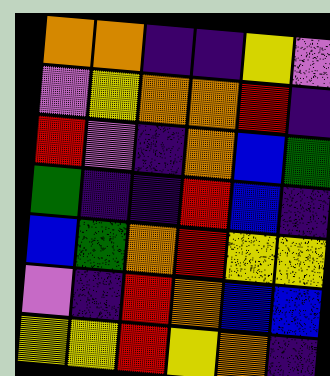[["orange", "orange", "indigo", "indigo", "yellow", "violet"], ["violet", "yellow", "orange", "orange", "red", "indigo"], ["red", "violet", "indigo", "orange", "blue", "green"], ["green", "indigo", "indigo", "red", "blue", "indigo"], ["blue", "green", "orange", "red", "yellow", "yellow"], ["violet", "indigo", "red", "orange", "blue", "blue"], ["yellow", "yellow", "red", "yellow", "orange", "indigo"]]